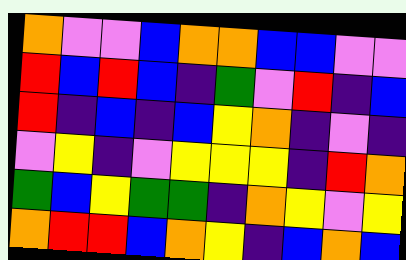[["orange", "violet", "violet", "blue", "orange", "orange", "blue", "blue", "violet", "violet"], ["red", "blue", "red", "blue", "indigo", "green", "violet", "red", "indigo", "blue"], ["red", "indigo", "blue", "indigo", "blue", "yellow", "orange", "indigo", "violet", "indigo"], ["violet", "yellow", "indigo", "violet", "yellow", "yellow", "yellow", "indigo", "red", "orange"], ["green", "blue", "yellow", "green", "green", "indigo", "orange", "yellow", "violet", "yellow"], ["orange", "red", "red", "blue", "orange", "yellow", "indigo", "blue", "orange", "blue"]]